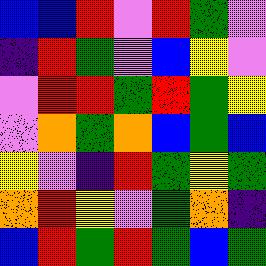[["blue", "blue", "red", "violet", "red", "green", "violet"], ["indigo", "red", "green", "violet", "blue", "yellow", "violet"], ["violet", "red", "red", "green", "red", "green", "yellow"], ["violet", "orange", "green", "orange", "blue", "green", "blue"], ["yellow", "violet", "indigo", "red", "green", "yellow", "green"], ["orange", "red", "yellow", "violet", "green", "orange", "indigo"], ["blue", "red", "green", "red", "green", "blue", "green"]]